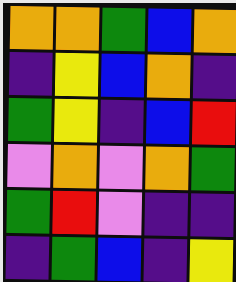[["orange", "orange", "green", "blue", "orange"], ["indigo", "yellow", "blue", "orange", "indigo"], ["green", "yellow", "indigo", "blue", "red"], ["violet", "orange", "violet", "orange", "green"], ["green", "red", "violet", "indigo", "indigo"], ["indigo", "green", "blue", "indigo", "yellow"]]